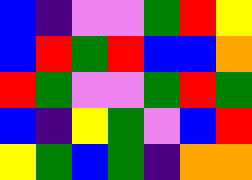[["blue", "indigo", "violet", "violet", "green", "red", "yellow"], ["blue", "red", "green", "red", "blue", "blue", "orange"], ["red", "green", "violet", "violet", "green", "red", "green"], ["blue", "indigo", "yellow", "green", "violet", "blue", "red"], ["yellow", "green", "blue", "green", "indigo", "orange", "orange"]]